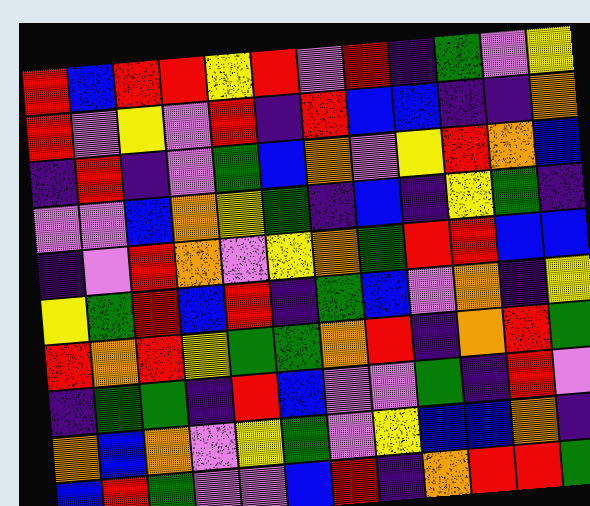[["red", "blue", "red", "red", "yellow", "red", "violet", "red", "indigo", "green", "violet", "yellow"], ["red", "violet", "yellow", "violet", "red", "indigo", "red", "blue", "blue", "indigo", "indigo", "orange"], ["indigo", "red", "indigo", "violet", "green", "blue", "orange", "violet", "yellow", "red", "orange", "blue"], ["violet", "violet", "blue", "orange", "yellow", "green", "indigo", "blue", "indigo", "yellow", "green", "indigo"], ["indigo", "violet", "red", "orange", "violet", "yellow", "orange", "green", "red", "red", "blue", "blue"], ["yellow", "green", "red", "blue", "red", "indigo", "green", "blue", "violet", "orange", "indigo", "yellow"], ["red", "orange", "red", "yellow", "green", "green", "orange", "red", "indigo", "orange", "red", "green"], ["indigo", "green", "green", "indigo", "red", "blue", "violet", "violet", "green", "indigo", "red", "violet"], ["orange", "blue", "orange", "violet", "yellow", "green", "violet", "yellow", "blue", "blue", "orange", "indigo"], ["blue", "red", "green", "violet", "violet", "blue", "red", "indigo", "orange", "red", "red", "green"]]